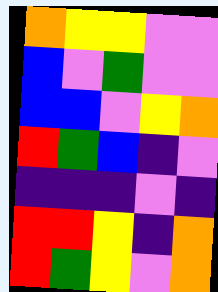[["orange", "yellow", "yellow", "violet", "violet"], ["blue", "violet", "green", "violet", "violet"], ["blue", "blue", "violet", "yellow", "orange"], ["red", "green", "blue", "indigo", "violet"], ["indigo", "indigo", "indigo", "violet", "indigo"], ["red", "red", "yellow", "indigo", "orange"], ["red", "green", "yellow", "violet", "orange"]]